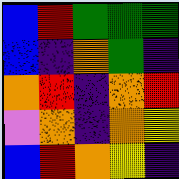[["blue", "red", "green", "green", "green"], ["blue", "indigo", "orange", "green", "indigo"], ["orange", "red", "indigo", "orange", "red"], ["violet", "orange", "indigo", "orange", "yellow"], ["blue", "red", "orange", "yellow", "indigo"]]